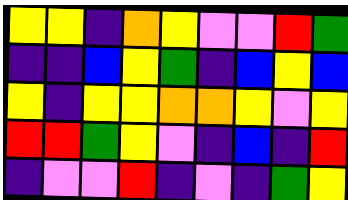[["yellow", "yellow", "indigo", "orange", "yellow", "violet", "violet", "red", "green"], ["indigo", "indigo", "blue", "yellow", "green", "indigo", "blue", "yellow", "blue"], ["yellow", "indigo", "yellow", "yellow", "orange", "orange", "yellow", "violet", "yellow"], ["red", "red", "green", "yellow", "violet", "indigo", "blue", "indigo", "red"], ["indigo", "violet", "violet", "red", "indigo", "violet", "indigo", "green", "yellow"]]